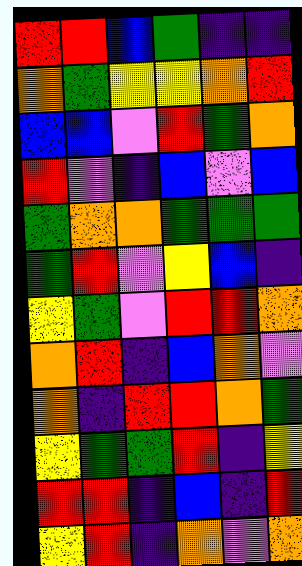[["red", "red", "blue", "green", "indigo", "indigo"], ["orange", "green", "yellow", "yellow", "orange", "red"], ["blue", "blue", "violet", "red", "green", "orange"], ["red", "violet", "indigo", "blue", "violet", "blue"], ["green", "orange", "orange", "green", "green", "green"], ["green", "red", "violet", "yellow", "blue", "indigo"], ["yellow", "green", "violet", "red", "red", "orange"], ["orange", "red", "indigo", "blue", "orange", "violet"], ["orange", "indigo", "red", "red", "orange", "green"], ["yellow", "green", "green", "red", "indigo", "yellow"], ["red", "red", "indigo", "blue", "indigo", "red"], ["yellow", "red", "indigo", "orange", "violet", "orange"]]